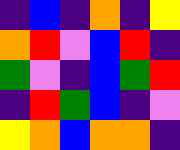[["indigo", "blue", "indigo", "orange", "indigo", "yellow"], ["orange", "red", "violet", "blue", "red", "indigo"], ["green", "violet", "indigo", "blue", "green", "red"], ["indigo", "red", "green", "blue", "indigo", "violet"], ["yellow", "orange", "blue", "orange", "orange", "indigo"]]